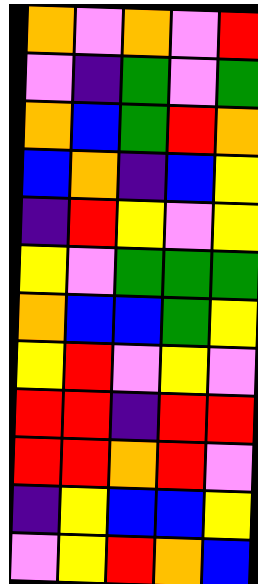[["orange", "violet", "orange", "violet", "red"], ["violet", "indigo", "green", "violet", "green"], ["orange", "blue", "green", "red", "orange"], ["blue", "orange", "indigo", "blue", "yellow"], ["indigo", "red", "yellow", "violet", "yellow"], ["yellow", "violet", "green", "green", "green"], ["orange", "blue", "blue", "green", "yellow"], ["yellow", "red", "violet", "yellow", "violet"], ["red", "red", "indigo", "red", "red"], ["red", "red", "orange", "red", "violet"], ["indigo", "yellow", "blue", "blue", "yellow"], ["violet", "yellow", "red", "orange", "blue"]]